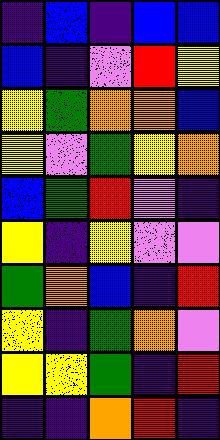[["indigo", "blue", "indigo", "blue", "blue"], ["blue", "indigo", "violet", "red", "yellow"], ["yellow", "green", "orange", "orange", "blue"], ["yellow", "violet", "green", "yellow", "orange"], ["blue", "green", "red", "violet", "indigo"], ["yellow", "indigo", "yellow", "violet", "violet"], ["green", "orange", "blue", "indigo", "red"], ["yellow", "indigo", "green", "orange", "violet"], ["yellow", "yellow", "green", "indigo", "red"], ["indigo", "indigo", "orange", "red", "indigo"]]